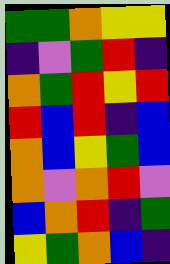[["green", "green", "orange", "yellow", "yellow"], ["indigo", "violet", "green", "red", "indigo"], ["orange", "green", "red", "yellow", "red"], ["red", "blue", "red", "indigo", "blue"], ["orange", "blue", "yellow", "green", "blue"], ["orange", "violet", "orange", "red", "violet"], ["blue", "orange", "red", "indigo", "green"], ["yellow", "green", "orange", "blue", "indigo"]]